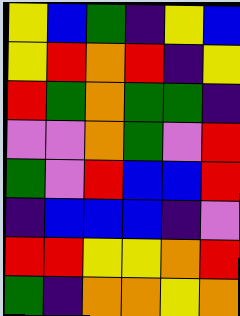[["yellow", "blue", "green", "indigo", "yellow", "blue"], ["yellow", "red", "orange", "red", "indigo", "yellow"], ["red", "green", "orange", "green", "green", "indigo"], ["violet", "violet", "orange", "green", "violet", "red"], ["green", "violet", "red", "blue", "blue", "red"], ["indigo", "blue", "blue", "blue", "indigo", "violet"], ["red", "red", "yellow", "yellow", "orange", "red"], ["green", "indigo", "orange", "orange", "yellow", "orange"]]